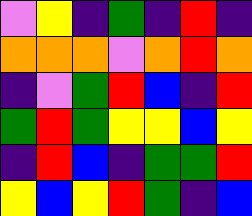[["violet", "yellow", "indigo", "green", "indigo", "red", "indigo"], ["orange", "orange", "orange", "violet", "orange", "red", "orange"], ["indigo", "violet", "green", "red", "blue", "indigo", "red"], ["green", "red", "green", "yellow", "yellow", "blue", "yellow"], ["indigo", "red", "blue", "indigo", "green", "green", "red"], ["yellow", "blue", "yellow", "red", "green", "indigo", "blue"]]